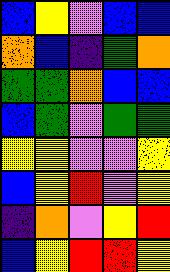[["blue", "yellow", "violet", "blue", "blue"], ["orange", "blue", "indigo", "green", "orange"], ["green", "green", "orange", "blue", "blue"], ["blue", "green", "violet", "green", "green"], ["yellow", "yellow", "violet", "violet", "yellow"], ["blue", "yellow", "red", "violet", "yellow"], ["indigo", "orange", "violet", "yellow", "red"], ["blue", "yellow", "red", "red", "yellow"]]